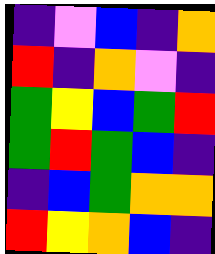[["indigo", "violet", "blue", "indigo", "orange"], ["red", "indigo", "orange", "violet", "indigo"], ["green", "yellow", "blue", "green", "red"], ["green", "red", "green", "blue", "indigo"], ["indigo", "blue", "green", "orange", "orange"], ["red", "yellow", "orange", "blue", "indigo"]]